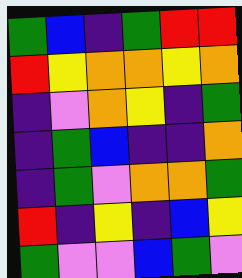[["green", "blue", "indigo", "green", "red", "red"], ["red", "yellow", "orange", "orange", "yellow", "orange"], ["indigo", "violet", "orange", "yellow", "indigo", "green"], ["indigo", "green", "blue", "indigo", "indigo", "orange"], ["indigo", "green", "violet", "orange", "orange", "green"], ["red", "indigo", "yellow", "indigo", "blue", "yellow"], ["green", "violet", "violet", "blue", "green", "violet"]]